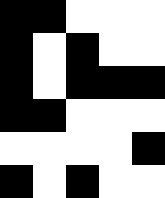[["black", "black", "white", "white", "white"], ["black", "white", "black", "white", "white"], ["black", "white", "black", "black", "black"], ["black", "black", "white", "white", "white"], ["white", "white", "white", "white", "black"], ["black", "white", "black", "white", "white"]]